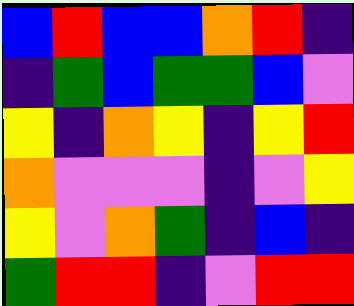[["blue", "red", "blue", "blue", "orange", "red", "indigo"], ["indigo", "green", "blue", "green", "green", "blue", "violet"], ["yellow", "indigo", "orange", "yellow", "indigo", "yellow", "red"], ["orange", "violet", "violet", "violet", "indigo", "violet", "yellow"], ["yellow", "violet", "orange", "green", "indigo", "blue", "indigo"], ["green", "red", "red", "indigo", "violet", "red", "red"]]